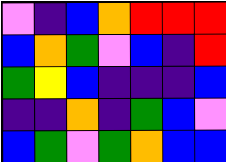[["violet", "indigo", "blue", "orange", "red", "red", "red"], ["blue", "orange", "green", "violet", "blue", "indigo", "red"], ["green", "yellow", "blue", "indigo", "indigo", "indigo", "blue"], ["indigo", "indigo", "orange", "indigo", "green", "blue", "violet"], ["blue", "green", "violet", "green", "orange", "blue", "blue"]]